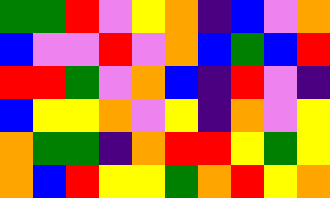[["green", "green", "red", "violet", "yellow", "orange", "indigo", "blue", "violet", "orange"], ["blue", "violet", "violet", "red", "violet", "orange", "blue", "green", "blue", "red"], ["red", "red", "green", "violet", "orange", "blue", "indigo", "red", "violet", "indigo"], ["blue", "yellow", "yellow", "orange", "violet", "yellow", "indigo", "orange", "violet", "yellow"], ["orange", "green", "green", "indigo", "orange", "red", "red", "yellow", "green", "yellow"], ["orange", "blue", "red", "yellow", "yellow", "green", "orange", "red", "yellow", "orange"]]